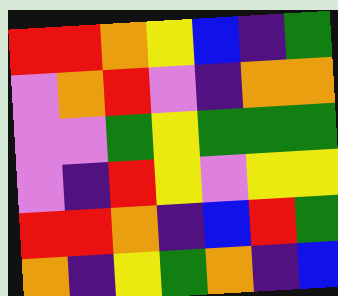[["red", "red", "orange", "yellow", "blue", "indigo", "green"], ["violet", "orange", "red", "violet", "indigo", "orange", "orange"], ["violet", "violet", "green", "yellow", "green", "green", "green"], ["violet", "indigo", "red", "yellow", "violet", "yellow", "yellow"], ["red", "red", "orange", "indigo", "blue", "red", "green"], ["orange", "indigo", "yellow", "green", "orange", "indigo", "blue"]]